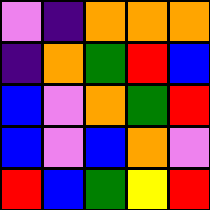[["violet", "indigo", "orange", "orange", "orange"], ["indigo", "orange", "green", "red", "blue"], ["blue", "violet", "orange", "green", "red"], ["blue", "violet", "blue", "orange", "violet"], ["red", "blue", "green", "yellow", "red"]]